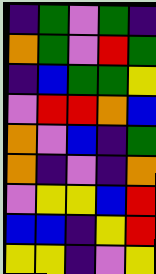[["indigo", "green", "violet", "green", "indigo"], ["orange", "green", "violet", "red", "green"], ["indigo", "blue", "green", "green", "yellow"], ["violet", "red", "red", "orange", "blue"], ["orange", "violet", "blue", "indigo", "green"], ["orange", "indigo", "violet", "indigo", "orange"], ["violet", "yellow", "yellow", "blue", "red"], ["blue", "blue", "indigo", "yellow", "red"], ["yellow", "yellow", "indigo", "violet", "yellow"]]